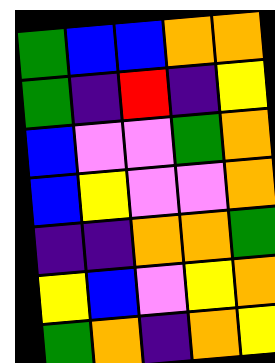[["green", "blue", "blue", "orange", "orange"], ["green", "indigo", "red", "indigo", "yellow"], ["blue", "violet", "violet", "green", "orange"], ["blue", "yellow", "violet", "violet", "orange"], ["indigo", "indigo", "orange", "orange", "green"], ["yellow", "blue", "violet", "yellow", "orange"], ["green", "orange", "indigo", "orange", "yellow"]]